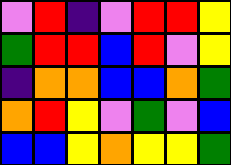[["violet", "red", "indigo", "violet", "red", "red", "yellow"], ["green", "red", "red", "blue", "red", "violet", "yellow"], ["indigo", "orange", "orange", "blue", "blue", "orange", "green"], ["orange", "red", "yellow", "violet", "green", "violet", "blue"], ["blue", "blue", "yellow", "orange", "yellow", "yellow", "green"]]